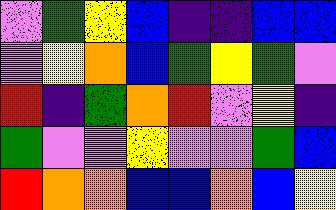[["violet", "green", "yellow", "blue", "indigo", "indigo", "blue", "blue"], ["violet", "yellow", "orange", "blue", "green", "yellow", "green", "violet"], ["red", "indigo", "green", "orange", "red", "violet", "yellow", "indigo"], ["green", "violet", "violet", "yellow", "violet", "violet", "green", "blue"], ["red", "orange", "orange", "blue", "blue", "orange", "blue", "yellow"]]